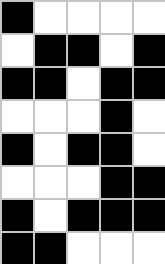[["black", "white", "white", "white", "white"], ["white", "black", "black", "white", "black"], ["black", "black", "white", "black", "black"], ["white", "white", "white", "black", "white"], ["black", "white", "black", "black", "white"], ["white", "white", "white", "black", "black"], ["black", "white", "black", "black", "black"], ["black", "black", "white", "white", "white"]]